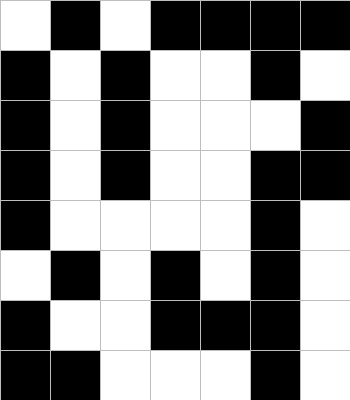[["white", "black", "white", "black", "black", "black", "black"], ["black", "white", "black", "white", "white", "black", "white"], ["black", "white", "black", "white", "white", "white", "black"], ["black", "white", "black", "white", "white", "black", "black"], ["black", "white", "white", "white", "white", "black", "white"], ["white", "black", "white", "black", "white", "black", "white"], ["black", "white", "white", "black", "black", "black", "white"], ["black", "black", "white", "white", "white", "black", "white"]]